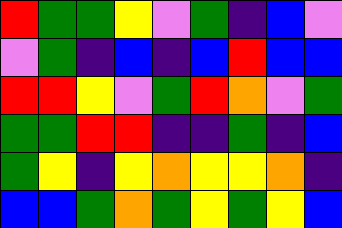[["red", "green", "green", "yellow", "violet", "green", "indigo", "blue", "violet"], ["violet", "green", "indigo", "blue", "indigo", "blue", "red", "blue", "blue"], ["red", "red", "yellow", "violet", "green", "red", "orange", "violet", "green"], ["green", "green", "red", "red", "indigo", "indigo", "green", "indigo", "blue"], ["green", "yellow", "indigo", "yellow", "orange", "yellow", "yellow", "orange", "indigo"], ["blue", "blue", "green", "orange", "green", "yellow", "green", "yellow", "blue"]]